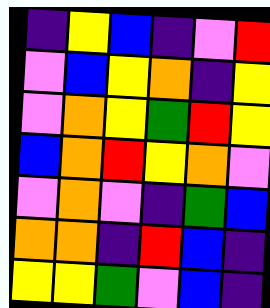[["indigo", "yellow", "blue", "indigo", "violet", "red"], ["violet", "blue", "yellow", "orange", "indigo", "yellow"], ["violet", "orange", "yellow", "green", "red", "yellow"], ["blue", "orange", "red", "yellow", "orange", "violet"], ["violet", "orange", "violet", "indigo", "green", "blue"], ["orange", "orange", "indigo", "red", "blue", "indigo"], ["yellow", "yellow", "green", "violet", "blue", "indigo"]]